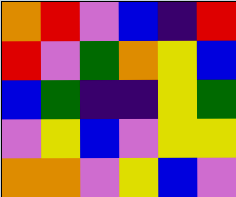[["orange", "red", "violet", "blue", "indigo", "red"], ["red", "violet", "green", "orange", "yellow", "blue"], ["blue", "green", "indigo", "indigo", "yellow", "green"], ["violet", "yellow", "blue", "violet", "yellow", "yellow"], ["orange", "orange", "violet", "yellow", "blue", "violet"]]